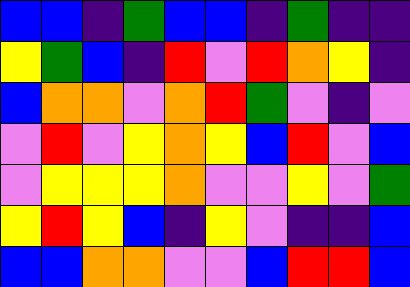[["blue", "blue", "indigo", "green", "blue", "blue", "indigo", "green", "indigo", "indigo"], ["yellow", "green", "blue", "indigo", "red", "violet", "red", "orange", "yellow", "indigo"], ["blue", "orange", "orange", "violet", "orange", "red", "green", "violet", "indigo", "violet"], ["violet", "red", "violet", "yellow", "orange", "yellow", "blue", "red", "violet", "blue"], ["violet", "yellow", "yellow", "yellow", "orange", "violet", "violet", "yellow", "violet", "green"], ["yellow", "red", "yellow", "blue", "indigo", "yellow", "violet", "indigo", "indigo", "blue"], ["blue", "blue", "orange", "orange", "violet", "violet", "blue", "red", "red", "blue"]]